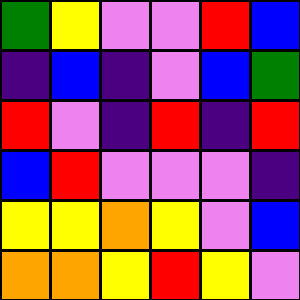[["green", "yellow", "violet", "violet", "red", "blue"], ["indigo", "blue", "indigo", "violet", "blue", "green"], ["red", "violet", "indigo", "red", "indigo", "red"], ["blue", "red", "violet", "violet", "violet", "indigo"], ["yellow", "yellow", "orange", "yellow", "violet", "blue"], ["orange", "orange", "yellow", "red", "yellow", "violet"]]